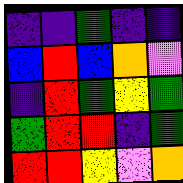[["indigo", "indigo", "green", "indigo", "indigo"], ["blue", "red", "blue", "orange", "violet"], ["indigo", "red", "green", "yellow", "green"], ["green", "red", "red", "indigo", "green"], ["red", "red", "yellow", "violet", "orange"]]